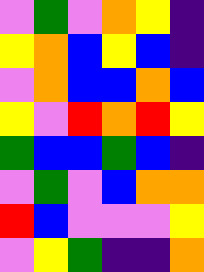[["violet", "green", "violet", "orange", "yellow", "indigo"], ["yellow", "orange", "blue", "yellow", "blue", "indigo"], ["violet", "orange", "blue", "blue", "orange", "blue"], ["yellow", "violet", "red", "orange", "red", "yellow"], ["green", "blue", "blue", "green", "blue", "indigo"], ["violet", "green", "violet", "blue", "orange", "orange"], ["red", "blue", "violet", "violet", "violet", "yellow"], ["violet", "yellow", "green", "indigo", "indigo", "orange"]]